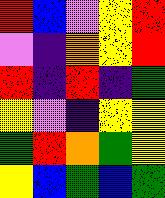[["red", "blue", "violet", "yellow", "red"], ["violet", "indigo", "orange", "yellow", "red"], ["red", "indigo", "red", "indigo", "green"], ["yellow", "violet", "indigo", "yellow", "yellow"], ["green", "red", "orange", "green", "yellow"], ["yellow", "blue", "green", "blue", "green"]]